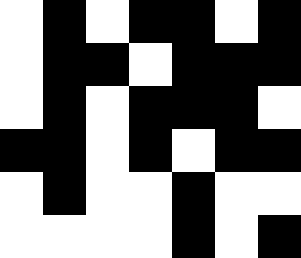[["white", "black", "white", "black", "black", "white", "black"], ["white", "black", "black", "white", "black", "black", "black"], ["white", "black", "white", "black", "black", "black", "white"], ["black", "black", "white", "black", "white", "black", "black"], ["white", "black", "white", "white", "black", "white", "white"], ["white", "white", "white", "white", "black", "white", "black"]]